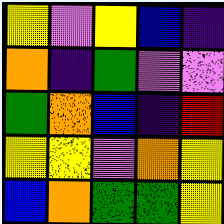[["yellow", "violet", "yellow", "blue", "indigo"], ["orange", "indigo", "green", "violet", "violet"], ["green", "orange", "blue", "indigo", "red"], ["yellow", "yellow", "violet", "orange", "yellow"], ["blue", "orange", "green", "green", "yellow"]]